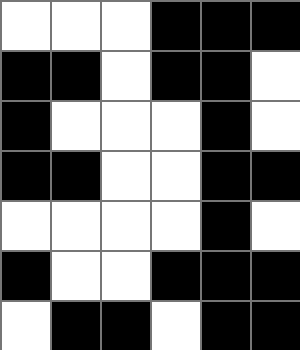[["white", "white", "white", "black", "black", "black"], ["black", "black", "white", "black", "black", "white"], ["black", "white", "white", "white", "black", "white"], ["black", "black", "white", "white", "black", "black"], ["white", "white", "white", "white", "black", "white"], ["black", "white", "white", "black", "black", "black"], ["white", "black", "black", "white", "black", "black"]]